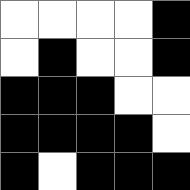[["white", "white", "white", "white", "black"], ["white", "black", "white", "white", "black"], ["black", "black", "black", "white", "white"], ["black", "black", "black", "black", "white"], ["black", "white", "black", "black", "black"]]